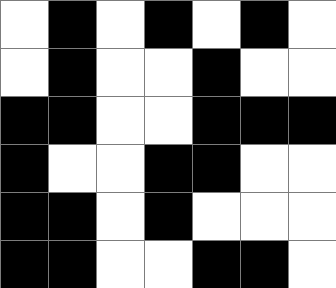[["white", "black", "white", "black", "white", "black", "white"], ["white", "black", "white", "white", "black", "white", "white"], ["black", "black", "white", "white", "black", "black", "black"], ["black", "white", "white", "black", "black", "white", "white"], ["black", "black", "white", "black", "white", "white", "white"], ["black", "black", "white", "white", "black", "black", "white"]]